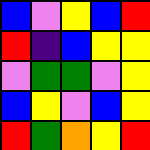[["blue", "violet", "yellow", "blue", "red"], ["red", "indigo", "blue", "yellow", "yellow"], ["violet", "green", "green", "violet", "yellow"], ["blue", "yellow", "violet", "blue", "yellow"], ["red", "green", "orange", "yellow", "red"]]